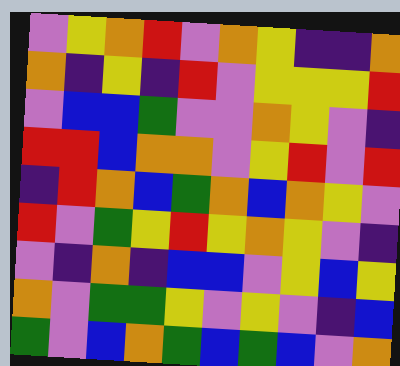[["violet", "yellow", "orange", "red", "violet", "orange", "yellow", "indigo", "indigo", "orange"], ["orange", "indigo", "yellow", "indigo", "red", "violet", "yellow", "yellow", "yellow", "red"], ["violet", "blue", "blue", "green", "violet", "violet", "orange", "yellow", "violet", "indigo"], ["red", "red", "blue", "orange", "orange", "violet", "yellow", "red", "violet", "red"], ["indigo", "red", "orange", "blue", "green", "orange", "blue", "orange", "yellow", "violet"], ["red", "violet", "green", "yellow", "red", "yellow", "orange", "yellow", "violet", "indigo"], ["violet", "indigo", "orange", "indigo", "blue", "blue", "violet", "yellow", "blue", "yellow"], ["orange", "violet", "green", "green", "yellow", "violet", "yellow", "violet", "indigo", "blue"], ["green", "violet", "blue", "orange", "green", "blue", "green", "blue", "violet", "orange"]]